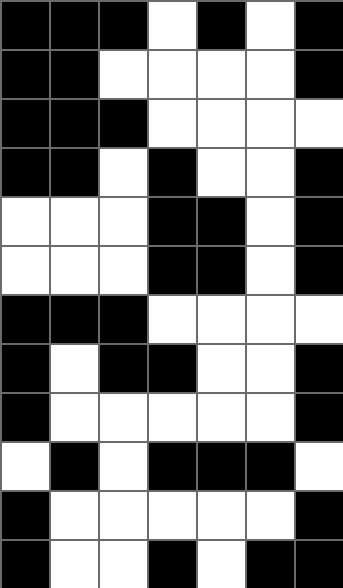[["black", "black", "black", "white", "black", "white", "black"], ["black", "black", "white", "white", "white", "white", "black"], ["black", "black", "black", "white", "white", "white", "white"], ["black", "black", "white", "black", "white", "white", "black"], ["white", "white", "white", "black", "black", "white", "black"], ["white", "white", "white", "black", "black", "white", "black"], ["black", "black", "black", "white", "white", "white", "white"], ["black", "white", "black", "black", "white", "white", "black"], ["black", "white", "white", "white", "white", "white", "black"], ["white", "black", "white", "black", "black", "black", "white"], ["black", "white", "white", "white", "white", "white", "black"], ["black", "white", "white", "black", "white", "black", "black"]]